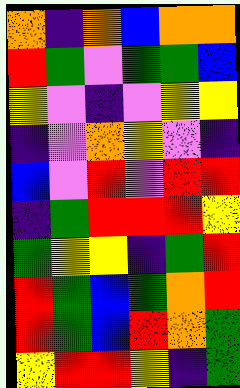[["orange", "indigo", "orange", "blue", "orange", "orange"], ["red", "green", "violet", "green", "green", "blue"], ["yellow", "violet", "indigo", "violet", "yellow", "yellow"], ["indigo", "violet", "orange", "yellow", "violet", "indigo"], ["blue", "violet", "red", "violet", "red", "red"], ["indigo", "green", "red", "red", "red", "yellow"], ["green", "yellow", "yellow", "indigo", "green", "red"], ["red", "green", "blue", "green", "orange", "red"], ["red", "green", "blue", "red", "orange", "green"], ["yellow", "red", "red", "yellow", "indigo", "green"]]